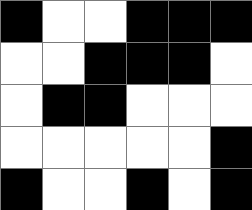[["black", "white", "white", "black", "black", "black"], ["white", "white", "black", "black", "black", "white"], ["white", "black", "black", "white", "white", "white"], ["white", "white", "white", "white", "white", "black"], ["black", "white", "white", "black", "white", "black"]]